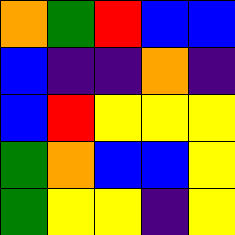[["orange", "green", "red", "blue", "blue"], ["blue", "indigo", "indigo", "orange", "indigo"], ["blue", "red", "yellow", "yellow", "yellow"], ["green", "orange", "blue", "blue", "yellow"], ["green", "yellow", "yellow", "indigo", "yellow"]]